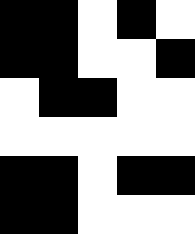[["black", "black", "white", "black", "white"], ["black", "black", "white", "white", "black"], ["white", "black", "black", "white", "white"], ["white", "white", "white", "white", "white"], ["black", "black", "white", "black", "black"], ["black", "black", "white", "white", "white"]]